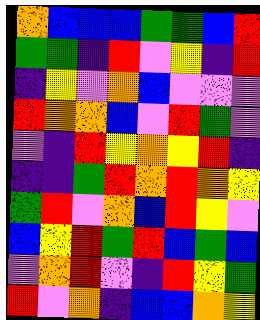[["orange", "blue", "blue", "blue", "green", "green", "blue", "red"], ["green", "green", "indigo", "red", "violet", "yellow", "indigo", "red"], ["indigo", "yellow", "violet", "orange", "blue", "violet", "violet", "violet"], ["red", "orange", "orange", "blue", "violet", "red", "green", "violet"], ["violet", "indigo", "red", "yellow", "orange", "yellow", "red", "indigo"], ["indigo", "indigo", "green", "red", "orange", "red", "orange", "yellow"], ["green", "red", "violet", "orange", "blue", "red", "yellow", "violet"], ["blue", "yellow", "red", "green", "red", "blue", "green", "blue"], ["violet", "orange", "red", "violet", "indigo", "red", "yellow", "green"], ["red", "violet", "orange", "indigo", "blue", "blue", "orange", "yellow"]]